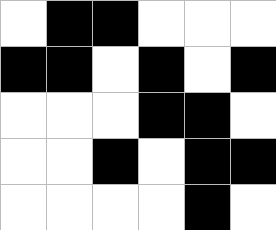[["white", "black", "black", "white", "white", "white"], ["black", "black", "white", "black", "white", "black"], ["white", "white", "white", "black", "black", "white"], ["white", "white", "black", "white", "black", "black"], ["white", "white", "white", "white", "black", "white"]]